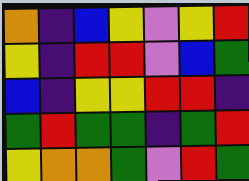[["orange", "indigo", "blue", "yellow", "violet", "yellow", "red"], ["yellow", "indigo", "red", "red", "violet", "blue", "green"], ["blue", "indigo", "yellow", "yellow", "red", "red", "indigo"], ["green", "red", "green", "green", "indigo", "green", "red"], ["yellow", "orange", "orange", "green", "violet", "red", "green"]]